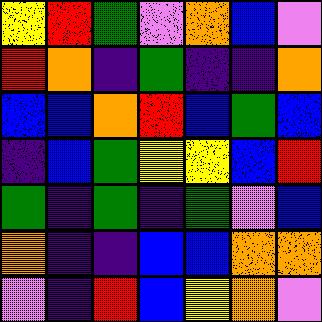[["yellow", "red", "green", "violet", "orange", "blue", "violet"], ["red", "orange", "indigo", "green", "indigo", "indigo", "orange"], ["blue", "blue", "orange", "red", "blue", "green", "blue"], ["indigo", "blue", "green", "yellow", "yellow", "blue", "red"], ["green", "indigo", "green", "indigo", "green", "violet", "blue"], ["orange", "indigo", "indigo", "blue", "blue", "orange", "orange"], ["violet", "indigo", "red", "blue", "yellow", "orange", "violet"]]